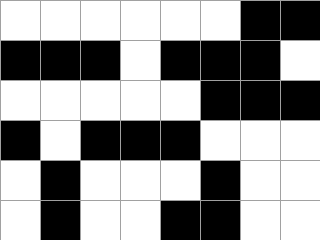[["white", "white", "white", "white", "white", "white", "black", "black"], ["black", "black", "black", "white", "black", "black", "black", "white"], ["white", "white", "white", "white", "white", "black", "black", "black"], ["black", "white", "black", "black", "black", "white", "white", "white"], ["white", "black", "white", "white", "white", "black", "white", "white"], ["white", "black", "white", "white", "black", "black", "white", "white"]]